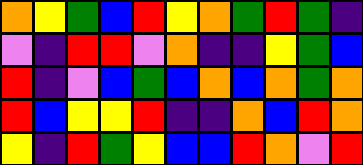[["orange", "yellow", "green", "blue", "red", "yellow", "orange", "green", "red", "green", "indigo"], ["violet", "indigo", "red", "red", "violet", "orange", "indigo", "indigo", "yellow", "green", "blue"], ["red", "indigo", "violet", "blue", "green", "blue", "orange", "blue", "orange", "green", "orange"], ["red", "blue", "yellow", "yellow", "red", "indigo", "indigo", "orange", "blue", "red", "orange"], ["yellow", "indigo", "red", "green", "yellow", "blue", "blue", "red", "orange", "violet", "red"]]